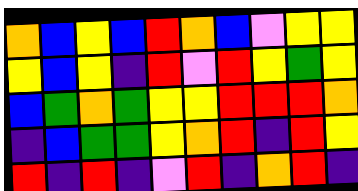[["orange", "blue", "yellow", "blue", "red", "orange", "blue", "violet", "yellow", "yellow"], ["yellow", "blue", "yellow", "indigo", "red", "violet", "red", "yellow", "green", "yellow"], ["blue", "green", "orange", "green", "yellow", "yellow", "red", "red", "red", "orange"], ["indigo", "blue", "green", "green", "yellow", "orange", "red", "indigo", "red", "yellow"], ["red", "indigo", "red", "indigo", "violet", "red", "indigo", "orange", "red", "indigo"]]